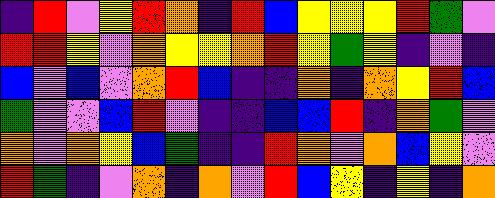[["indigo", "red", "violet", "yellow", "red", "orange", "indigo", "red", "blue", "yellow", "yellow", "yellow", "red", "green", "violet"], ["red", "red", "yellow", "violet", "orange", "yellow", "yellow", "orange", "red", "yellow", "green", "yellow", "indigo", "violet", "indigo"], ["blue", "violet", "blue", "violet", "orange", "red", "blue", "indigo", "indigo", "orange", "indigo", "orange", "yellow", "red", "blue"], ["green", "violet", "violet", "blue", "red", "violet", "indigo", "indigo", "blue", "blue", "red", "indigo", "orange", "green", "violet"], ["orange", "violet", "orange", "yellow", "blue", "green", "indigo", "indigo", "red", "orange", "violet", "orange", "blue", "yellow", "violet"], ["red", "green", "indigo", "violet", "orange", "indigo", "orange", "violet", "red", "blue", "yellow", "indigo", "yellow", "indigo", "orange"]]